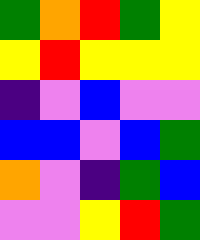[["green", "orange", "red", "green", "yellow"], ["yellow", "red", "yellow", "yellow", "yellow"], ["indigo", "violet", "blue", "violet", "violet"], ["blue", "blue", "violet", "blue", "green"], ["orange", "violet", "indigo", "green", "blue"], ["violet", "violet", "yellow", "red", "green"]]